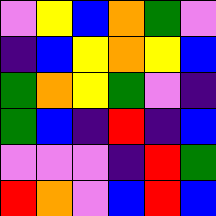[["violet", "yellow", "blue", "orange", "green", "violet"], ["indigo", "blue", "yellow", "orange", "yellow", "blue"], ["green", "orange", "yellow", "green", "violet", "indigo"], ["green", "blue", "indigo", "red", "indigo", "blue"], ["violet", "violet", "violet", "indigo", "red", "green"], ["red", "orange", "violet", "blue", "red", "blue"]]